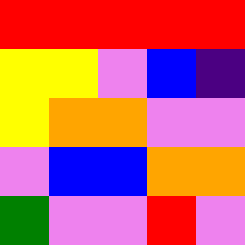[["red", "red", "red", "red", "red"], ["yellow", "yellow", "violet", "blue", "indigo"], ["yellow", "orange", "orange", "violet", "violet"], ["violet", "blue", "blue", "orange", "orange"], ["green", "violet", "violet", "red", "violet"]]